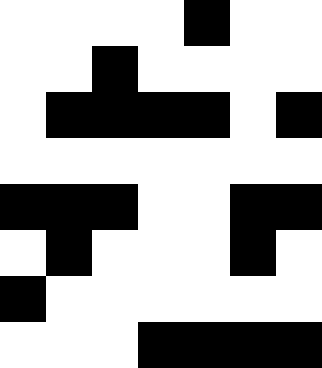[["white", "white", "white", "white", "black", "white", "white"], ["white", "white", "black", "white", "white", "white", "white"], ["white", "black", "black", "black", "black", "white", "black"], ["white", "white", "white", "white", "white", "white", "white"], ["black", "black", "black", "white", "white", "black", "black"], ["white", "black", "white", "white", "white", "black", "white"], ["black", "white", "white", "white", "white", "white", "white"], ["white", "white", "white", "black", "black", "black", "black"]]